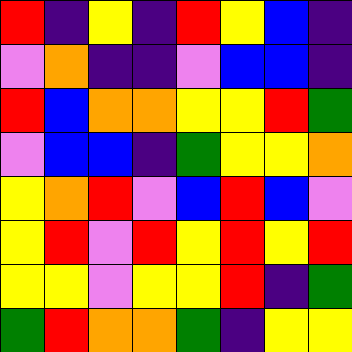[["red", "indigo", "yellow", "indigo", "red", "yellow", "blue", "indigo"], ["violet", "orange", "indigo", "indigo", "violet", "blue", "blue", "indigo"], ["red", "blue", "orange", "orange", "yellow", "yellow", "red", "green"], ["violet", "blue", "blue", "indigo", "green", "yellow", "yellow", "orange"], ["yellow", "orange", "red", "violet", "blue", "red", "blue", "violet"], ["yellow", "red", "violet", "red", "yellow", "red", "yellow", "red"], ["yellow", "yellow", "violet", "yellow", "yellow", "red", "indigo", "green"], ["green", "red", "orange", "orange", "green", "indigo", "yellow", "yellow"]]